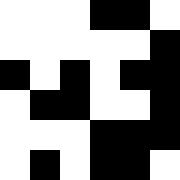[["white", "white", "white", "black", "black", "white"], ["white", "white", "white", "white", "white", "black"], ["black", "white", "black", "white", "black", "black"], ["white", "black", "black", "white", "white", "black"], ["white", "white", "white", "black", "black", "black"], ["white", "black", "white", "black", "black", "white"]]